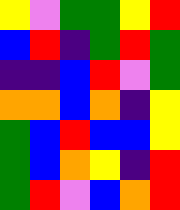[["yellow", "violet", "green", "green", "yellow", "red"], ["blue", "red", "indigo", "green", "red", "green"], ["indigo", "indigo", "blue", "red", "violet", "green"], ["orange", "orange", "blue", "orange", "indigo", "yellow"], ["green", "blue", "red", "blue", "blue", "yellow"], ["green", "blue", "orange", "yellow", "indigo", "red"], ["green", "red", "violet", "blue", "orange", "red"]]